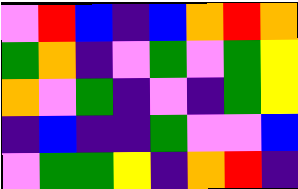[["violet", "red", "blue", "indigo", "blue", "orange", "red", "orange"], ["green", "orange", "indigo", "violet", "green", "violet", "green", "yellow"], ["orange", "violet", "green", "indigo", "violet", "indigo", "green", "yellow"], ["indigo", "blue", "indigo", "indigo", "green", "violet", "violet", "blue"], ["violet", "green", "green", "yellow", "indigo", "orange", "red", "indigo"]]